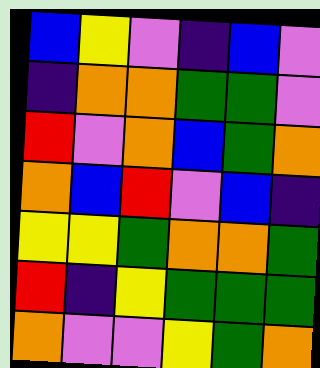[["blue", "yellow", "violet", "indigo", "blue", "violet"], ["indigo", "orange", "orange", "green", "green", "violet"], ["red", "violet", "orange", "blue", "green", "orange"], ["orange", "blue", "red", "violet", "blue", "indigo"], ["yellow", "yellow", "green", "orange", "orange", "green"], ["red", "indigo", "yellow", "green", "green", "green"], ["orange", "violet", "violet", "yellow", "green", "orange"]]